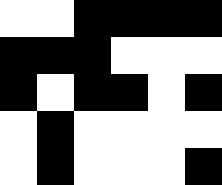[["white", "white", "black", "black", "black", "black"], ["black", "black", "black", "white", "white", "white"], ["black", "white", "black", "black", "white", "black"], ["white", "black", "white", "white", "white", "white"], ["white", "black", "white", "white", "white", "black"]]